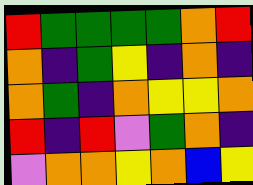[["red", "green", "green", "green", "green", "orange", "red"], ["orange", "indigo", "green", "yellow", "indigo", "orange", "indigo"], ["orange", "green", "indigo", "orange", "yellow", "yellow", "orange"], ["red", "indigo", "red", "violet", "green", "orange", "indigo"], ["violet", "orange", "orange", "yellow", "orange", "blue", "yellow"]]